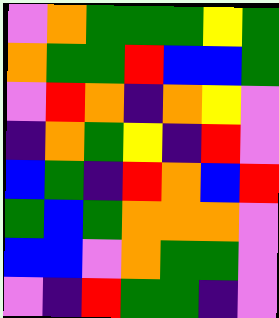[["violet", "orange", "green", "green", "green", "yellow", "green"], ["orange", "green", "green", "red", "blue", "blue", "green"], ["violet", "red", "orange", "indigo", "orange", "yellow", "violet"], ["indigo", "orange", "green", "yellow", "indigo", "red", "violet"], ["blue", "green", "indigo", "red", "orange", "blue", "red"], ["green", "blue", "green", "orange", "orange", "orange", "violet"], ["blue", "blue", "violet", "orange", "green", "green", "violet"], ["violet", "indigo", "red", "green", "green", "indigo", "violet"]]